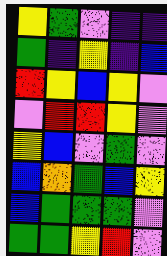[["yellow", "green", "violet", "indigo", "indigo"], ["green", "indigo", "yellow", "indigo", "blue"], ["red", "yellow", "blue", "yellow", "violet"], ["violet", "red", "red", "yellow", "violet"], ["yellow", "blue", "violet", "green", "violet"], ["blue", "orange", "green", "blue", "yellow"], ["blue", "green", "green", "green", "violet"], ["green", "green", "yellow", "red", "violet"]]